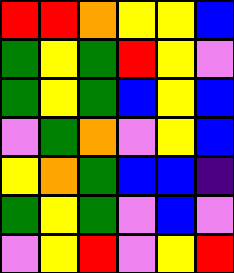[["red", "red", "orange", "yellow", "yellow", "blue"], ["green", "yellow", "green", "red", "yellow", "violet"], ["green", "yellow", "green", "blue", "yellow", "blue"], ["violet", "green", "orange", "violet", "yellow", "blue"], ["yellow", "orange", "green", "blue", "blue", "indigo"], ["green", "yellow", "green", "violet", "blue", "violet"], ["violet", "yellow", "red", "violet", "yellow", "red"]]